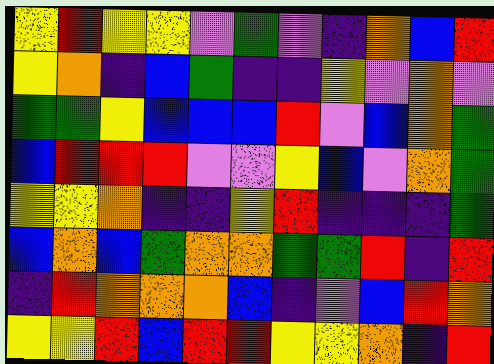[["yellow", "red", "yellow", "yellow", "violet", "green", "violet", "indigo", "orange", "blue", "red"], ["yellow", "orange", "indigo", "blue", "green", "indigo", "indigo", "yellow", "violet", "orange", "violet"], ["green", "green", "yellow", "blue", "blue", "blue", "red", "violet", "blue", "orange", "green"], ["blue", "red", "red", "red", "violet", "violet", "yellow", "blue", "violet", "orange", "green"], ["yellow", "yellow", "orange", "indigo", "indigo", "yellow", "red", "indigo", "indigo", "indigo", "green"], ["blue", "orange", "blue", "green", "orange", "orange", "green", "green", "red", "indigo", "red"], ["indigo", "red", "orange", "orange", "orange", "blue", "indigo", "violet", "blue", "red", "orange"], ["yellow", "yellow", "red", "blue", "red", "red", "yellow", "yellow", "orange", "indigo", "red"]]